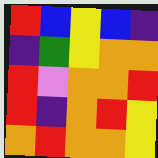[["red", "blue", "yellow", "blue", "indigo"], ["indigo", "green", "yellow", "orange", "orange"], ["red", "violet", "orange", "orange", "red"], ["red", "indigo", "orange", "red", "yellow"], ["orange", "red", "orange", "orange", "yellow"]]